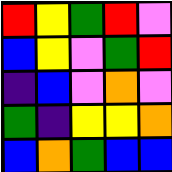[["red", "yellow", "green", "red", "violet"], ["blue", "yellow", "violet", "green", "red"], ["indigo", "blue", "violet", "orange", "violet"], ["green", "indigo", "yellow", "yellow", "orange"], ["blue", "orange", "green", "blue", "blue"]]